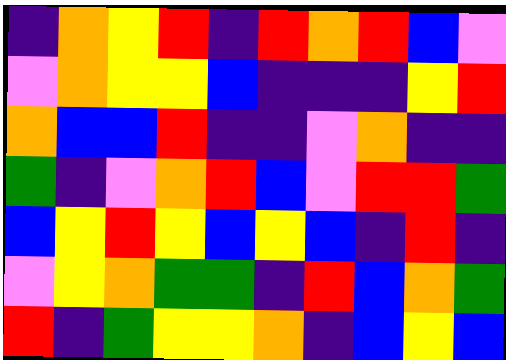[["indigo", "orange", "yellow", "red", "indigo", "red", "orange", "red", "blue", "violet"], ["violet", "orange", "yellow", "yellow", "blue", "indigo", "indigo", "indigo", "yellow", "red"], ["orange", "blue", "blue", "red", "indigo", "indigo", "violet", "orange", "indigo", "indigo"], ["green", "indigo", "violet", "orange", "red", "blue", "violet", "red", "red", "green"], ["blue", "yellow", "red", "yellow", "blue", "yellow", "blue", "indigo", "red", "indigo"], ["violet", "yellow", "orange", "green", "green", "indigo", "red", "blue", "orange", "green"], ["red", "indigo", "green", "yellow", "yellow", "orange", "indigo", "blue", "yellow", "blue"]]